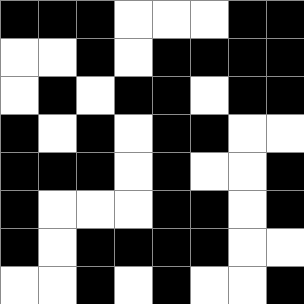[["black", "black", "black", "white", "white", "white", "black", "black"], ["white", "white", "black", "white", "black", "black", "black", "black"], ["white", "black", "white", "black", "black", "white", "black", "black"], ["black", "white", "black", "white", "black", "black", "white", "white"], ["black", "black", "black", "white", "black", "white", "white", "black"], ["black", "white", "white", "white", "black", "black", "white", "black"], ["black", "white", "black", "black", "black", "black", "white", "white"], ["white", "white", "black", "white", "black", "white", "white", "black"]]